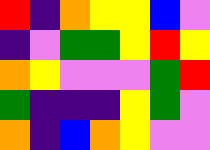[["red", "indigo", "orange", "yellow", "yellow", "blue", "violet"], ["indigo", "violet", "green", "green", "yellow", "red", "yellow"], ["orange", "yellow", "violet", "violet", "violet", "green", "red"], ["green", "indigo", "indigo", "indigo", "yellow", "green", "violet"], ["orange", "indigo", "blue", "orange", "yellow", "violet", "violet"]]